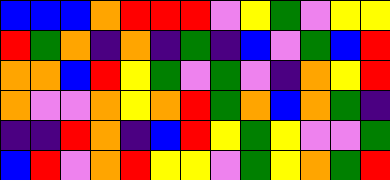[["blue", "blue", "blue", "orange", "red", "red", "red", "violet", "yellow", "green", "violet", "yellow", "yellow"], ["red", "green", "orange", "indigo", "orange", "indigo", "green", "indigo", "blue", "violet", "green", "blue", "red"], ["orange", "orange", "blue", "red", "yellow", "green", "violet", "green", "violet", "indigo", "orange", "yellow", "red"], ["orange", "violet", "violet", "orange", "yellow", "orange", "red", "green", "orange", "blue", "orange", "green", "indigo"], ["indigo", "indigo", "red", "orange", "indigo", "blue", "red", "yellow", "green", "yellow", "violet", "violet", "green"], ["blue", "red", "violet", "orange", "red", "yellow", "yellow", "violet", "green", "yellow", "orange", "green", "red"]]